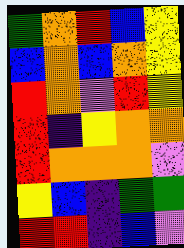[["green", "orange", "red", "blue", "yellow"], ["blue", "orange", "blue", "orange", "yellow"], ["red", "orange", "violet", "red", "yellow"], ["red", "indigo", "yellow", "orange", "orange"], ["red", "orange", "orange", "orange", "violet"], ["yellow", "blue", "indigo", "green", "green"], ["red", "red", "indigo", "blue", "violet"]]